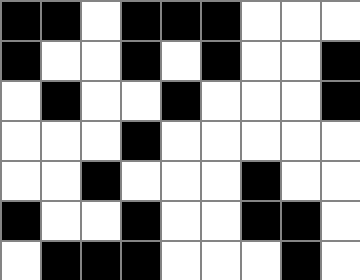[["black", "black", "white", "black", "black", "black", "white", "white", "white"], ["black", "white", "white", "black", "white", "black", "white", "white", "black"], ["white", "black", "white", "white", "black", "white", "white", "white", "black"], ["white", "white", "white", "black", "white", "white", "white", "white", "white"], ["white", "white", "black", "white", "white", "white", "black", "white", "white"], ["black", "white", "white", "black", "white", "white", "black", "black", "white"], ["white", "black", "black", "black", "white", "white", "white", "black", "white"]]